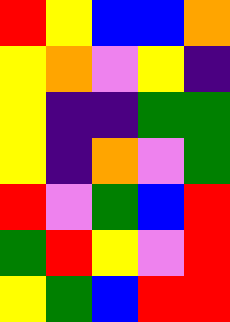[["red", "yellow", "blue", "blue", "orange"], ["yellow", "orange", "violet", "yellow", "indigo"], ["yellow", "indigo", "indigo", "green", "green"], ["yellow", "indigo", "orange", "violet", "green"], ["red", "violet", "green", "blue", "red"], ["green", "red", "yellow", "violet", "red"], ["yellow", "green", "blue", "red", "red"]]